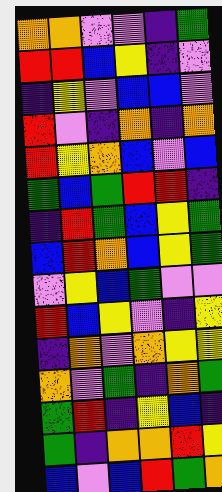[["orange", "orange", "violet", "violet", "indigo", "green"], ["red", "red", "blue", "yellow", "indigo", "violet"], ["indigo", "yellow", "violet", "blue", "blue", "violet"], ["red", "violet", "indigo", "orange", "indigo", "orange"], ["red", "yellow", "orange", "blue", "violet", "blue"], ["green", "blue", "green", "red", "red", "indigo"], ["indigo", "red", "green", "blue", "yellow", "green"], ["blue", "red", "orange", "blue", "yellow", "green"], ["violet", "yellow", "blue", "green", "violet", "violet"], ["red", "blue", "yellow", "violet", "indigo", "yellow"], ["indigo", "orange", "violet", "orange", "yellow", "yellow"], ["orange", "violet", "green", "indigo", "orange", "green"], ["green", "red", "indigo", "yellow", "blue", "indigo"], ["green", "indigo", "orange", "orange", "red", "yellow"], ["blue", "violet", "blue", "red", "green", "orange"]]